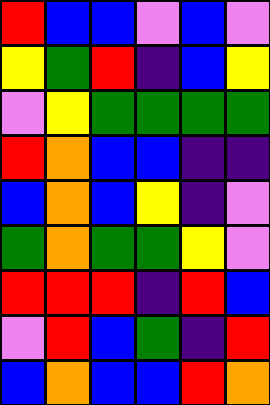[["red", "blue", "blue", "violet", "blue", "violet"], ["yellow", "green", "red", "indigo", "blue", "yellow"], ["violet", "yellow", "green", "green", "green", "green"], ["red", "orange", "blue", "blue", "indigo", "indigo"], ["blue", "orange", "blue", "yellow", "indigo", "violet"], ["green", "orange", "green", "green", "yellow", "violet"], ["red", "red", "red", "indigo", "red", "blue"], ["violet", "red", "blue", "green", "indigo", "red"], ["blue", "orange", "blue", "blue", "red", "orange"]]